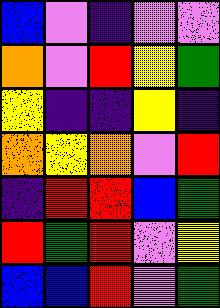[["blue", "violet", "indigo", "violet", "violet"], ["orange", "violet", "red", "yellow", "green"], ["yellow", "indigo", "indigo", "yellow", "indigo"], ["orange", "yellow", "orange", "violet", "red"], ["indigo", "red", "red", "blue", "green"], ["red", "green", "red", "violet", "yellow"], ["blue", "blue", "red", "violet", "green"]]